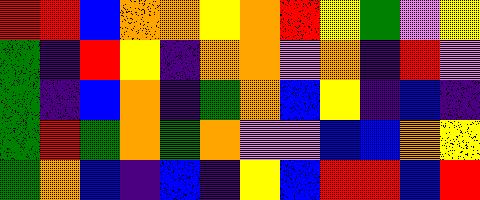[["red", "red", "blue", "orange", "orange", "yellow", "orange", "red", "yellow", "green", "violet", "yellow"], ["green", "indigo", "red", "yellow", "indigo", "orange", "orange", "violet", "orange", "indigo", "red", "violet"], ["green", "indigo", "blue", "orange", "indigo", "green", "orange", "blue", "yellow", "indigo", "blue", "indigo"], ["green", "red", "green", "orange", "green", "orange", "violet", "violet", "blue", "blue", "orange", "yellow"], ["green", "orange", "blue", "indigo", "blue", "indigo", "yellow", "blue", "red", "red", "blue", "red"]]